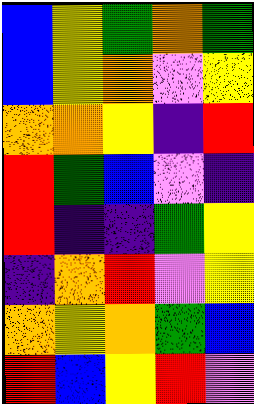[["blue", "yellow", "green", "orange", "green"], ["blue", "yellow", "orange", "violet", "yellow"], ["orange", "orange", "yellow", "indigo", "red"], ["red", "green", "blue", "violet", "indigo"], ["red", "indigo", "indigo", "green", "yellow"], ["indigo", "orange", "red", "violet", "yellow"], ["orange", "yellow", "orange", "green", "blue"], ["red", "blue", "yellow", "red", "violet"]]